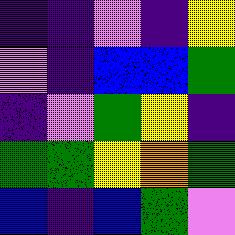[["indigo", "indigo", "violet", "indigo", "yellow"], ["violet", "indigo", "blue", "blue", "green"], ["indigo", "violet", "green", "yellow", "indigo"], ["green", "green", "yellow", "orange", "green"], ["blue", "indigo", "blue", "green", "violet"]]